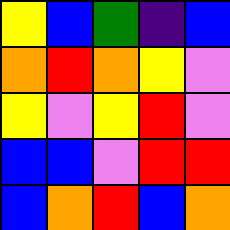[["yellow", "blue", "green", "indigo", "blue"], ["orange", "red", "orange", "yellow", "violet"], ["yellow", "violet", "yellow", "red", "violet"], ["blue", "blue", "violet", "red", "red"], ["blue", "orange", "red", "blue", "orange"]]